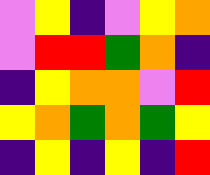[["violet", "yellow", "indigo", "violet", "yellow", "orange"], ["violet", "red", "red", "green", "orange", "indigo"], ["indigo", "yellow", "orange", "orange", "violet", "red"], ["yellow", "orange", "green", "orange", "green", "yellow"], ["indigo", "yellow", "indigo", "yellow", "indigo", "red"]]